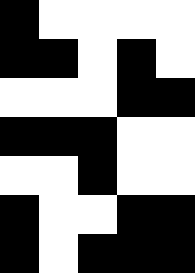[["black", "white", "white", "white", "white"], ["black", "black", "white", "black", "white"], ["white", "white", "white", "black", "black"], ["black", "black", "black", "white", "white"], ["white", "white", "black", "white", "white"], ["black", "white", "white", "black", "black"], ["black", "white", "black", "black", "black"]]